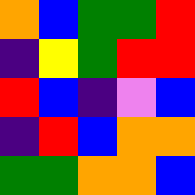[["orange", "blue", "green", "green", "red"], ["indigo", "yellow", "green", "red", "red"], ["red", "blue", "indigo", "violet", "blue"], ["indigo", "red", "blue", "orange", "orange"], ["green", "green", "orange", "orange", "blue"]]